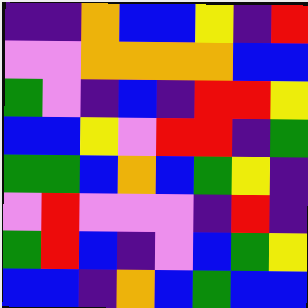[["indigo", "indigo", "orange", "blue", "blue", "yellow", "indigo", "red"], ["violet", "violet", "orange", "orange", "orange", "orange", "blue", "blue"], ["green", "violet", "indigo", "blue", "indigo", "red", "red", "yellow"], ["blue", "blue", "yellow", "violet", "red", "red", "indigo", "green"], ["green", "green", "blue", "orange", "blue", "green", "yellow", "indigo"], ["violet", "red", "violet", "violet", "violet", "indigo", "red", "indigo"], ["green", "red", "blue", "indigo", "violet", "blue", "green", "yellow"], ["blue", "blue", "indigo", "orange", "blue", "green", "blue", "blue"]]